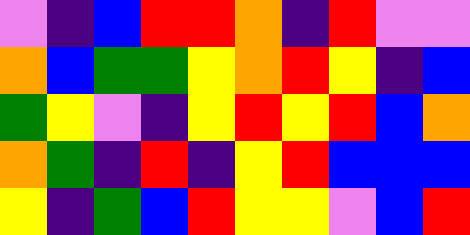[["violet", "indigo", "blue", "red", "red", "orange", "indigo", "red", "violet", "violet"], ["orange", "blue", "green", "green", "yellow", "orange", "red", "yellow", "indigo", "blue"], ["green", "yellow", "violet", "indigo", "yellow", "red", "yellow", "red", "blue", "orange"], ["orange", "green", "indigo", "red", "indigo", "yellow", "red", "blue", "blue", "blue"], ["yellow", "indigo", "green", "blue", "red", "yellow", "yellow", "violet", "blue", "red"]]